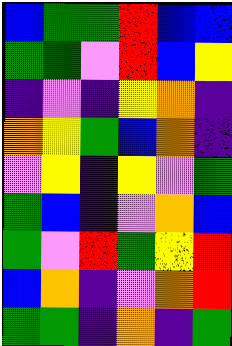[["blue", "green", "green", "red", "blue", "blue"], ["green", "green", "violet", "red", "blue", "yellow"], ["indigo", "violet", "indigo", "yellow", "orange", "indigo"], ["orange", "yellow", "green", "blue", "orange", "indigo"], ["violet", "yellow", "indigo", "yellow", "violet", "green"], ["green", "blue", "indigo", "violet", "orange", "blue"], ["green", "violet", "red", "green", "yellow", "red"], ["blue", "orange", "indigo", "violet", "orange", "red"], ["green", "green", "indigo", "orange", "indigo", "green"]]